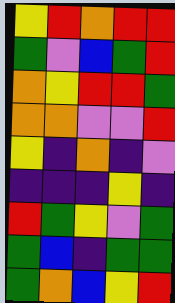[["yellow", "red", "orange", "red", "red"], ["green", "violet", "blue", "green", "red"], ["orange", "yellow", "red", "red", "green"], ["orange", "orange", "violet", "violet", "red"], ["yellow", "indigo", "orange", "indigo", "violet"], ["indigo", "indigo", "indigo", "yellow", "indigo"], ["red", "green", "yellow", "violet", "green"], ["green", "blue", "indigo", "green", "green"], ["green", "orange", "blue", "yellow", "red"]]